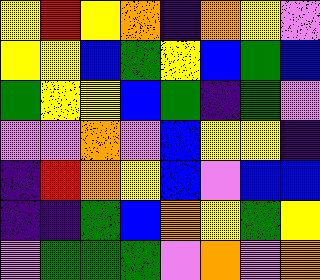[["yellow", "red", "yellow", "orange", "indigo", "orange", "yellow", "violet"], ["yellow", "yellow", "blue", "green", "yellow", "blue", "green", "blue"], ["green", "yellow", "yellow", "blue", "green", "indigo", "green", "violet"], ["violet", "violet", "orange", "violet", "blue", "yellow", "yellow", "indigo"], ["indigo", "red", "orange", "yellow", "blue", "violet", "blue", "blue"], ["indigo", "indigo", "green", "blue", "orange", "yellow", "green", "yellow"], ["violet", "green", "green", "green", "violet", "orange", "violet", "orange"]]